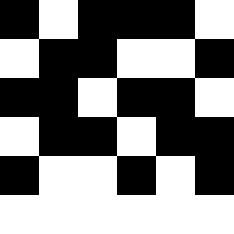[["black", "white", "black", "black", "black", "white"], ["white", "black", "black", "white", "white", "black"], ["black", "black", "white", "black", "black", "white"], ["white", "black", "black", "white", "black", "black"], ["black", "white", "white", "black", "white", "black"], ["white", "white", "white", "white", "white", "white"]]